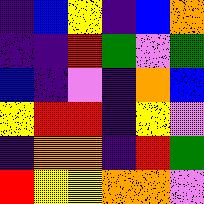[["indigo", "blue", "yellow", "indigo", "blue", "orange"], ["indigo", "indigo", "red", "green", "violet", "green"], ["blue", "indigo", "violet", "indigo", "orange", "blue"], ["yellow", "red", "red", "indigo", "yellow", "violet"], ["indigo", "orange", "orange", "indigo", "red", "green"], ["red", "yellow", "yellow", "orange", "orange", "violet"]]